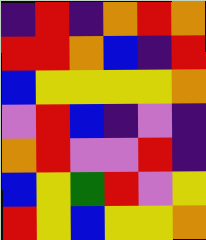[["indigo", "red", "indigo", "orange", "red", "orange"], ["red", "red", "orange", "blue", "indigo", "red"], ["blue", "yellow", "yellow", "yellow", "yellow", "orange"], ["violet", "red", "blue", "indigo", "violet", "indigo"], ["orange", "red", "violet", "violet", "red", "indigo"], ["blue", "yellow", "green", "red", "violet", "yellow"], ["red", "yellow", "blue", "yellow", "yellow", "orange"]]